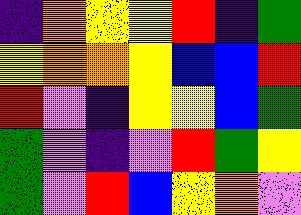[["indigo", "orange", "yellow", "yellow", "red", "indigo", "green"], ["yellow", "orange", "orange", "yellow", "blue", "blue", "red"], ["red", "violet", "indigo", "yellow", "yellow", "blue", "green"], ["green", "violet", "indigo", "violet", "red", "green", "yellow"], ["green", "violet", "red", "blue", "yellow", "orange", "violet"]]